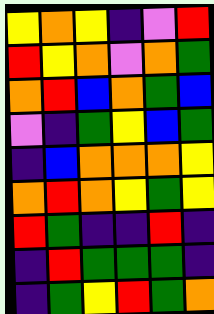[["yellow", "orange", "yellow", "indigo", "violet", "red"], ["red", "yellow", "orange", "violet", "orange", "green"], ["orange", "red", "blue", "orange", "green", "blue"], ["violet", "indigo", "green", "yellow", "blue", "green"], ["indigo", "blue", "orange", "orange", "orange", "yellow"], ["orange", "red", "orange", "yellow", "green", "yellow"], ["red", "green", "indigo", "indigo", "red", "indigo"], ["indigo", "red", "green", "green", "green", "indigo"], ["indigo", "green", "yellow", "red", "green", "orange"]]